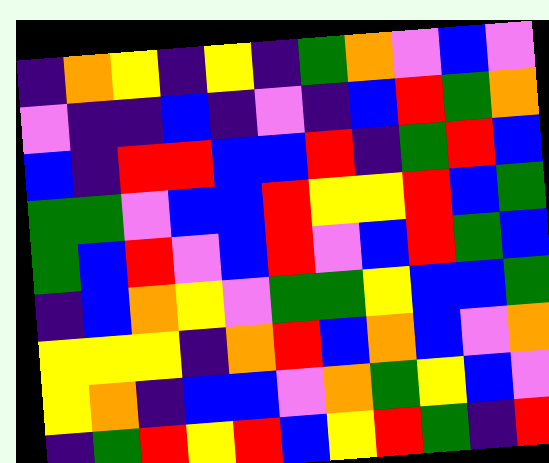[["indigo", "orange", "yellow", "indigo", "yellow", "indigo", "green", "orange", "violet", "blue", "violet"], ["violet", "indigo", "indigo", "blue", "indigo", "violet", "indigo", "blue", "red", "green", "orange"], ["blue", "indigo", "red", "red", "blue", "blue", "red", "indigo", "green", "red", "blue"], ["green", "green", "violet", "blue", "blue", "red", "yellow", "yellow", "red", "blue", "green"], ["green", "blue", "red", "violet", "blue", "red", "violet", "blue", "red", "green", "blue"], ["indigo", "blue", "orange", "yellow", "violet", "green", "green", "yellow", "blue", "blue", "green"], ["yellow", "yellow", "yellow", "indigo", "orange", "red", "blue", "orange", "blue", "violet", "orange"], ["yellow", "orange", "indigo", "blue", "blue", "violet", "orange", "green", "yellow", "blue", "violet"], ["indigo", "green", "red", "yellow", "red", "blue", "yellow", "red", "green", "indigo", "red"]]